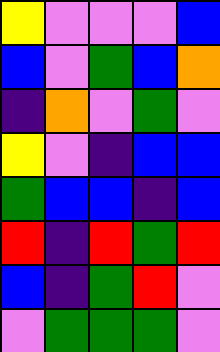[["yellow", "violet", "violet", "violet", "blue"], ["blue", "violet", "green", "blue", "orange"], ["indigo", "orange", "violet", "green", "violet"], ["yellow", "violet", "indigo", "blue", "blue"], ["green", "blue", "blue", "indigo", "blue"], ["red", "indigo", "red", "green", "red"], ["blue", "indigo", "green", "red", "violet"], ["violet", "green", "green", "green", "violet"]]